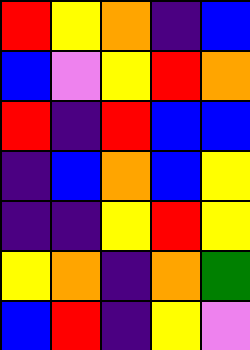[["red", "yellow", "orange", "indigo", "blue"], ["blue", "violet", "yellow", "red", "orange"], ["red", "indigo", "red", "blue", "blue"], ["indigo", "blue", "orange", "blue", "yellow"], ["indigo", "indigo", "yellow", "red", "yellow"], ["yellow", "orange", "indigo", "orange", "green"], ["blue", "red", "indigo", "yellow", "violet"]]